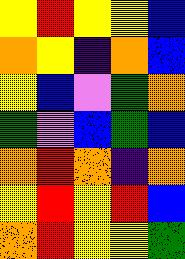[["yellow", "red", "yellow", "yellow", "blue"], ["orange", "yellow", "indigo", "orange", "blue"], ["yellow", "blue", "violet", "green", "orange"], ["green", "violet", "blue", "green", "blue"], ["orange", "red", "orange", "indigo", "orange"], ["yellow", "red", "yellow", "red", "blue"], ["orange", "red", "yellow", "yellow", "green"]]